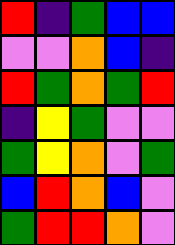[["red", "indigo", "green", "blue", "blue"], ["violet", "violet", "orange", "blue", "indigo"], ["red", "green", "orange", "green", "red"], ["indigo", "yellow", "green", "violet", "violet"], ["green", "yellow", "orange", "violet", "green"], ["blue", "red", "orange", "blue", "violet"], ["green", "red", "red", "orange", "violet"]]